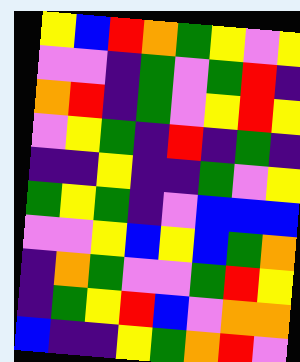[["yellow", "blue", "red", "orange", "green", "yellow", "violet", "yellow"], ["violet", "violet", "indigo", "green", "violet", "green", "red", "indigo"], ["orange", "red", "indigo", "green", "violet", "yellow", "red", "yellow"], ["violet", "yellow", "green", "indigo", "red", "indigo", "green", "indigo"], ["indigo", "indigo", "yellow", "indigo", "indigo", "green", "violet", "yellow"], ["green", "yellow", "green", "indigo", "violet", "blue", "blue", "blue"], ["violet", "violet", "yellow", "blue", "yellow", "blue", "green", "orange"], ["indigo", "orange", "green", "violet", "violet", "green", "red", "yellow"], ["indigo", "green", "yellow", "red", "blue", "violet", "orange", "orange"], ["blue", "indigo", "indigo", "yellow", "green", "orange", "red", "violet"]]